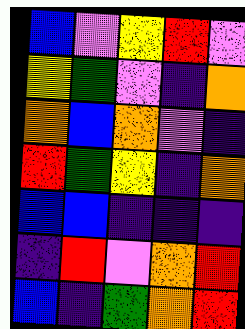[["blue", "violet", "yellow", "red", "violet"], ["yellow", "green", "violet", "indigo", "orange"], ["orange", "blue", "orange", "violet", "indigo"], ["red", "green", "yellow", "indigo", "orange"], ["blue", "blue", "indigo", "indigo", "indigo"], ["indigo", "red", "violet", "orange", "red"], ["blue", "indigo", "green", "orange", "red"]]